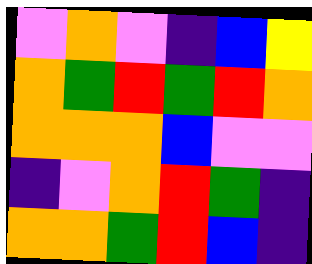[["violet", "orange", "violet", "indigo", "blue", "yellow"], ["orange", "green", "red", "green", "red", "orange"], ["orange", "orange", "orange", "blue", "violet", "violet"], ["indigo", "violet", "orange", "red", "green", "indigo"], ["orange", "orange", "green", "red", "blue", "indigo"]]